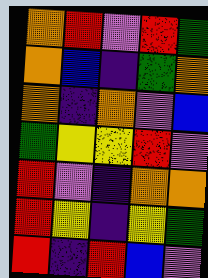[["orange", "red", "violet", "red", "green"], ["orange", "blue", "indigo", "green", "orange"], ["orange", "indigo", "orange", "violet", "blue"], ["green", "yellow", "yellow", "red", "violet"], ["red", "violet", "indigo", "orange", "orange"], ["red", "yellow", "indigo", "yellow", "green"], ["red", "indigo", "red", "blue", "violet"]]